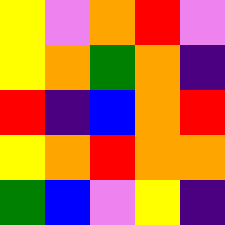[["yellow", "violet", "orange", "red", "violet"], ["yellow", "orange", "green", "orange", "indigo"], ["red", "indigo", "blue", "orange", "red"], ["yellow", "orange", "red", "orange", "orange"], ["green", "blue", "violet", "yellow", "indigo"]]